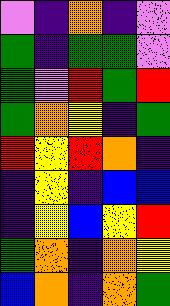[["violet", "indigo", "orange", "indigo", "violet"], ["green", "indigo", "green", "green", "violet"], ["green", "violet", "red", "green", "red"], ["green", "orange", "yellow", "indigo", "green"], ["red", "yellow", "red", "orange", "indigo"], ["indigo", "yellow", "indigo", "blue", "blue"], ["indigo", "yellow", "blue", "yellow", "red"], ["green", "orange", "indigo", "orange", "yellow"], ["blue", "orange", "indigo", "orange", "green"]]